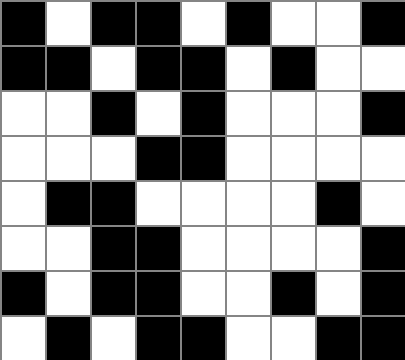[["black", "white", "black", "black", "white", "black", "white", "white", "black"], ["black", "black", "white", "black", "black", "white", "black", "white", "white"], ["white", "white", "black", "white", "black", "white", "white", "white", "black"], ["white", "white", "white", "black", "black", "white", "white", "white", "white"], ["white", "black", "black", "white", "white", "white", "white", "black", "white"], ["white", "white", "black", "black", "white", "white", "white", "white", "black"], ["black", "white", "black", "black", "white", "white", "black", "white", "black"], ["white", "black", "white", "black", "black", "white", "white", "black", "black"]]